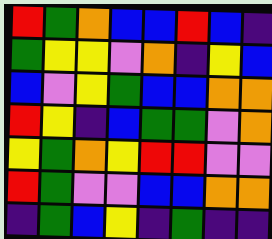[["red", "green", "orange", "blue", "blue", "red", "blue", "indigo"], ["green", "yellow", "yellow", "violet", "orange", "indigo", "yellow", "blue"], ["blue", "violet", "yellow", "green", "blue", "blue", "orange", "orange"], ["red", "yellow", "indigo", "blue", "green", "green", "violet", "orange"], ["yellow", "green", "orange", "yellow", "red", "red", "violet", "violet"], ["red", "green", "violet", "violet", "blue", "blue", "orange", "orange"], ["indigo", "green", "blue", "yellow", "indigo", "green", "indigo", "indigo"]]